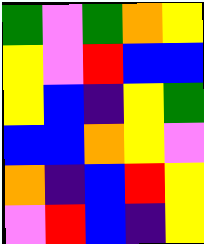[["green", "violet", "green", "orange", "yellow"], ["yellow", "violet", "red", "blue", "blue"], ["yellow", "blue", "indigo", "yellow", "green"], ["blue", "blue", "orange", "yellow", "violet"], ["orange", "indigo", "blue", "red", "yellow"], ["violet", "red", "blue", "indigo", "yellow"]]